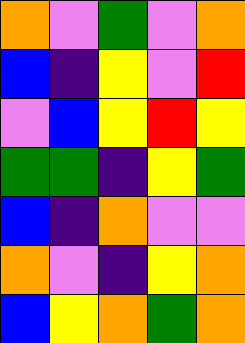[["orange", "violet", "green", "violet", "orange"], ["blue", "indigo", "yellow", "violet", "red"], ["violet", "blue", "yellow", "red", "yellow"], ["green", "green", "indigo", "yellow", "green"], ["blue", "indigo", "orange", "violet", "violet"], ["orange", "violet", "indigo", "yellow", "orange"], ["blue", "yellow", "orange", "green", "orange"]]